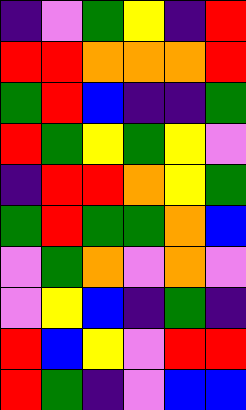[["indigo", "violet", "green", "yellow", "indigo", "red"], ["red", "red", "orange", "orange", "orange", "red"], ["green", "red", "blue", "indigo", "indigo", "green"], ["red", "green", "yellow", "green", "yellow", "violet"], ["indigo", "red", "red", "orange", "yellow", "green"], ["green", "red", "green", "green", "orange", "blue"], ["violet", "green", "orange", "violet", "orange", "violet"], ["violet", "yellow", "blue", "indigo", "green", "indigo"], ["red", "blue", "yellow", "violet", "red", "red"], ["red", "green", "indigo", "violet", "blue", "blue"]]